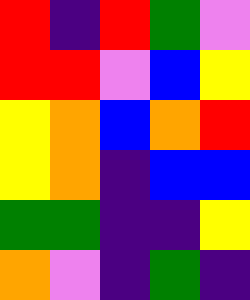[["red", "indigo", "red", "green", "violet"], ["red", "red", "violet", "blue", "yellow"], ["yellow", "orange", "blue", "orange", "red"], ["yellow", "orange", "indigo", "blue", "blue"], ["green", "green", "indigo", "indigo", "yellow"], ["orange", "violet", "indigo", "green", "indigo"]]